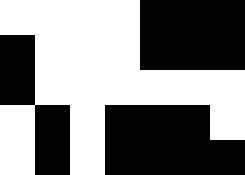[["white", "white", "white", "white", "black", "black", "black"], ["black", "white", "white", "white", "black", "black", "black"], ["black", "white", "white", "white", "white", "white", "white"], ["white", "black", "white", "black", "black", "black", "white"], ["white", "black", "white", "black", "black", "black", "black"]]